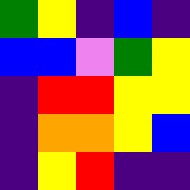[["green", "yellow", "indigo", "blue", "indigo"], ["blue", "blue", "violet", "green", "yellow"], ["indigo", "red", "red", "yellow", "yellow"], ["indigo", "orange", "orange", "yellow", "blue"], ["indigo", "yellow", "red", "indigo", "indigo"]]